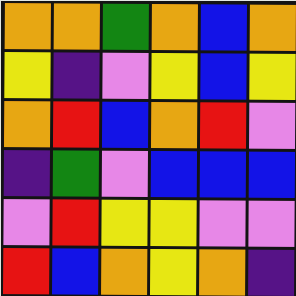[["orange", "orange", "green", "orange", "blue", "orange"], ["yellow", "indigo", "violet", "yellow", "blue", "yellow"], ["orange", "red", "blue", "orange", "red", "violet"], ["indigo", "green", "violet", "blue", "blue", "blue"], ["violet", "red", "yellow", "yellow", "violet", "violet"], ["red", "blue", "orange", "yellow", "orange", "indigo"]]